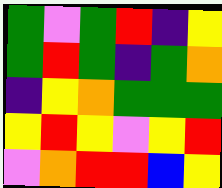[["green", "violet", "green", "red", "indigo", "yellow"], ["green", "red", "green", "indigo", "green", "orange"], ["indigo", "yellow", "orange", "green", "green", "green"], ["yellow", "red", "yellow", "violet", "yellow", "red"], ["violet", "orange", "red", "red", "blue", "yellow"]]